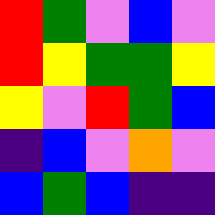[["red", "green", "violet", "blue", "violet"], ["red", "yellow", "green", "green", "yellow"], ["yellow", "violet", "red", "green", "blue"], ["indigo", "blue", "violet", "orange", "violet"], ["blue", "green", "blue", "indigo", "indigo"]]